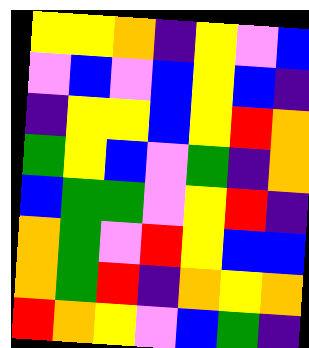[["yellow", "yellow", "orange", "indigo", "yellow", "violet", "blue"], ["violet", "blue", "violet", "blue", "yellow", "blue", "indigo"], ["indigo", "yellow", "yellow", "blue", "yellow", "red", "orange"], ["green", "yellow", "blue", "violet", "green", "indigo", "orange"], ["blue", "green", "green", "violet", "yellow", "red", "indigo"], ["orange", "green", "violet", "red", "yellow", "blue", "blue"], ["orange", "green", "red", "indigo", "orange", "yellow", "orange"], ["red", "orange", "yellow", "violet", "blue", "green", "indigo"]]